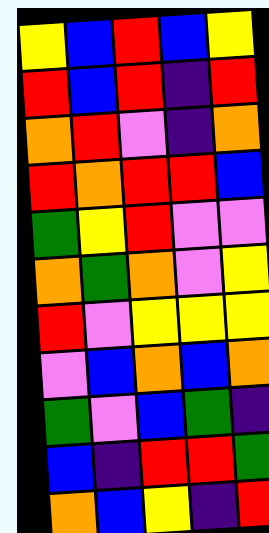[["yellow", "blue", "red", "blue", "yellow"], ["red", "blue", "red", "indigo", "red"], ["orange", "red", "violet", "indigo", "orange"], ["red", "orange", "red", "red", "blue"], ["green", "yellow", "red", "violet", "violet"], ["orange", "green", "orange", "violet", "yellow"], ["red", "violet", "yellow", "yellow", "yellow"], ["violet", "blue", "orange", "blue", "orange"], ["green", "violet", "blue", "green", "indigo"], ["blue", "indigo", "red", "red", "green"], ["orange", "blue", "yellow", "indigo", "red"]]